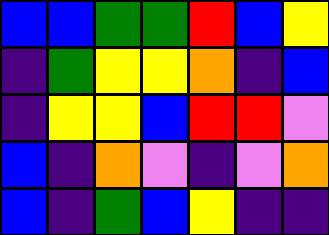[["blue", "blue", "green", "green", "red", "blue", "yellow"], ["indigo", "green", "yellow", "yellow", "orange", "indigo", "blue"], ["indigo", "yellow", "yellow", "blue", "red", "red", "violet"], ["blue", "indigo", "orange", "violet", "indigo", "violet", "orange"], ["blue", "indigo", "green", "blue", "yellow", "indigo", "indigo"]]